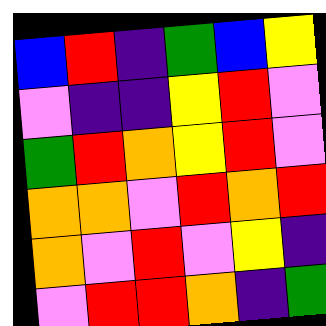[["blue", "red", "indigo", "green", "blue", "yellow"], ["violet", "indigo", "indigo", "yellow", "red", "violet"], ["green", "red", "orange", "yellow", "red", "violet"], ["orange", "orange", "violet", "red", "orange", "red"], ["orange", "violet", "red", "violet", "yellow", "indigo"], ["violet", "red", "red", "orange", "indigo", "green"]]